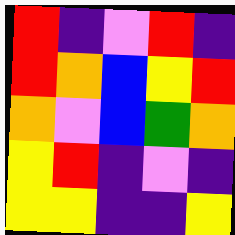[["red", "indigo", "violet", "red", "indigo"], ["red", "orange", "blue", "yellow", "red"], ["orange", "violet", "blue", "green", "orange"], ["yellow", "red", "indigo", "violet", "indigo"], ["yellow", "yellow", "indigo", "indigo", "yellow"]]